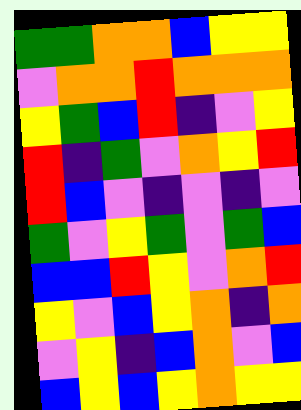[["green", "green", "orange", "orange", "blue", "yellow", "yellow"], ["violet", "orange", "orange", "red", "orange", "orange", "orange"], ["yellow", "green", "blue", "red", "indigo", "violet", "yellow"], ["red", "indigo", "green", "violet", "orange", "yellow", "red"], ["red", "blue", "violet", "indigo", "violet", "indigo", "violet"], ["green", "violet", "yellow", "green", "violet", "green", "blue"], ["blue", "blue", "red", "yellow", "violet", "orange", "red"], ["yellow", "violet", "blue", "yellow", "orange", "indigo", "orange"], ["violet", "yellow", "indigo", "blue", "orange", "violet", "blue"], ["blue", "yellow", "blue", "yellow", "orange", "yellow", "yellow"]]